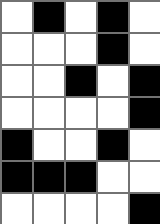[["white", "black", "white", "black", "white"], ["white", "white", "white", "black", "white"], ["white", "white", "black", "white", "black"], ["white", "white", "white", "white", "black"], ["black", "white", "white", "black", "white"], ["black", "black", "black", "white", "white"], ["white", "white", "white", "white", "black"]]